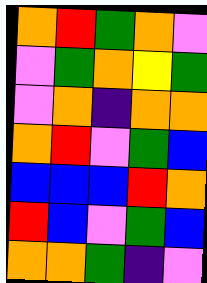[["orange", "red", "green", "orange", "violet"], ["violet", "green", "orange", "yellow", "green"], ["violet", "orange", "indigo", "orange", "orange"], ["orange", "red", "violet", "green", "blue"], ["blue", "blue", "blue", "red", "orange"], ["red", "blue", "violet", "green", "blue"], ["orange", "orange", "green", "indigo", "violet"]]